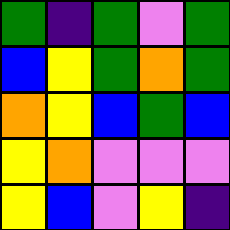[["green", "indigo", "green", "violet", "green"], ["blue", "yellow", "green", "orange", "green"], ["orange", "yellow", "blue", "green", "blue"], ["yellow", "orange", "violet", "violet", "violet"], ["yellow", "blue", "violet", "yellow", "indigo"]]